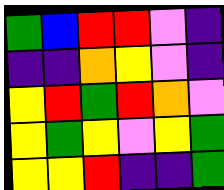[["green", "blue", "red", "red", "violet", "indigo"], ["indigo", "indigo", "orange", "yellow", "violet", "indigo"], ["yellow", "red", "green", "red", "orange", "violet"], ["yellow", "green", "yellow", "violet", "yellow", "green"], ["yellow", "yellow", "red", "indigo", "indigo", "green"]]